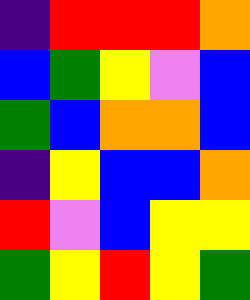[["indigo", "red", "red", "red", "orange"], ["blue", "green", "yellow", "violet", "blue"], ["green", "blue", "orange", "orange", "blue"], ["indigo", "yellow", "blue", "blue", "orange"], ["red", "violet", "blue", "yellow", "yellow"], ["green", "yellow", "red", "yellow", "green"]]